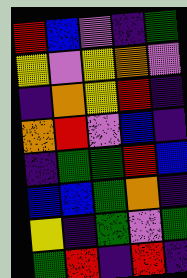[["red", "blue", "violet", "indigo", "green"], ["yellow", "violet", "yellow", "orange", "violet"], ["indigo", "orange", "yellow", "red", "indigo"], ["orange", "red", "violet", "blue", "indigo"], ["indigo", "green", "green", "red", "blue"], ["blue", "blue", "green", "orange", "indigo"], ["yellow", "indigo", "green", "violet", "green"], ["green", "red", "indigo", "red", "indigo"]]